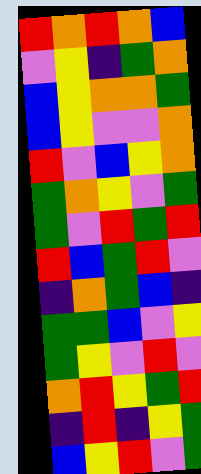[["red", "orange", "red", "orange", "blue"], ["violet", "yellow", "indigo", "green", "orange"], ["blue", "yellow", "orange", "orange", "green"], ["blue", "yellow", "violet", "violet", "orange"], ["red", "violet", "blue", "yellow", "orange"], ["green", "orange", "yellow", "violet", "green"], ["green", "violet", "red", "green", "red"], ["red", "blue", "green", "red", "violet"], ["indigo", "orange", "green", "blue", "indigo"], ["green", "green", "blue", "violet", "yellow"], ["green", "yellow", "violet", "red", "violet"], ["orange", "red", "yellow", "green", "red"], ["indigo", "red", "indigo", "yellow", "green"], ["blue", "yellow", "red", "violet", "green"]]